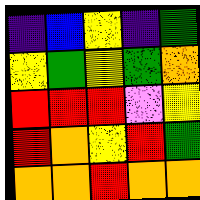[["indigo", "blue", "yellow", "indigo", "green"], ["yellow", "green", "yellow", "green", "orange"], ["red", "red", "red", "violet", "yellow"], ["red", "orange", "yellow", "red", "green"], ["orange", "orange", "red", "orange", "orange"]]